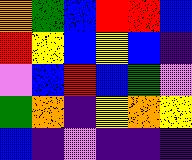[["orange", "green", "blue", "red", "red", "blue"], ["red", "yellow", "blue", "yellow", "blue", "indigo"], ["violet", "blue", "red", "blue", "green", "violet"], ["green", "orange", "indigo", "yellow", "orange", "yellow"], ["blue", "indigo", "violet", "indigo", "indigo", "indigo"]]